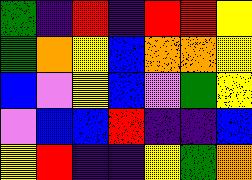[["green", "indigo", "red", "indigo", "red", "red", "yellow"], ["green", "orange", "yellow", "blue", "orange", "orange", "yellow"], ["blue", "violet", "yellow", "blue", "violet", "green", "yellow"], ["violet", "blue", "blue", "red", "indigo", "indigo", "blue"], ["yellow", "red", "indigo", "indigo", "yellow", "green", "orange"]]